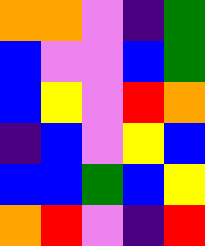[["orange", "orange", "violet", "indigo", "green"], ["blue", "violet", "violet", "blue", "green"], ["blue", "yellow", "violet", "red", "orange"], ["indigo", "blue", "violet", "yellow", "blue"], ["blue", "blue", "green", "blue", "yellow"], ["orange", "red", "violet", "indigo", "red"]]